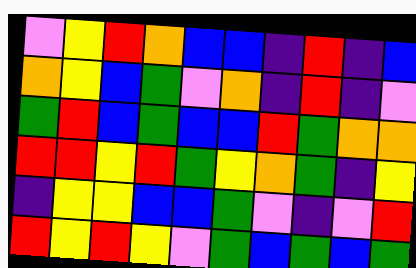[["violet", "yellow", "red", "orange", "blue", "blue", "indigo", "red", "indigo", "blue"], ["orange", "yellow", "blue", "green", "violet", "orange", "indigo", "red", "indigo", "violet"], ["green", "red", "blue", "green", "blue", "blue", "red", "green", "orange", "orange"], ["red", "red", "yellow", "red", "green", "yellow", "orange", "green", "indigo", "yellow"], ["indigo", "yellow", "yellow", "blue", "blue", "green", "violet", "indigo", "violet", "red"], ["red", "yellow", "red", "yellow", "violet", "green", "blue", "green", "blue", "green"]]